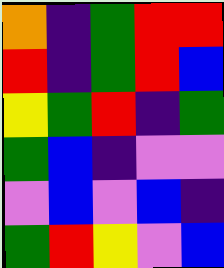[["orange", "indigo", "green", "red", "red"], ["red", "indigo", "green", "red", "blue"], ["yellow", "green", "red", "indigo", "green"], ["green", "blue", "indigo", "violet", "violet"], ["violet", "blue", "violet", "blue", "indigo"], ["green", "red", "yellow", "violet", "blue"]]